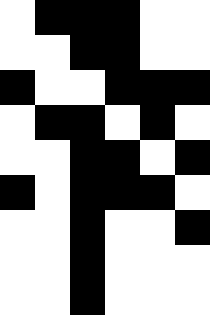[["white", "black", "black", "black", "white", "white"], ["white", "white", "black", "black", "white", "white"], ["black", "white", "white", "black", "black", "black"], ["white", "black", "black", "white", "black", "white"], ["white", "white", "black", "black", "white", "black"], ["black", "white", "black", "black", "black", "white"], ["white", "white", "black", "white", "white", "black"], ["white", "white", "black", "white", "white", "white"], ["white", "white", "black", "white", "white", "white"]]